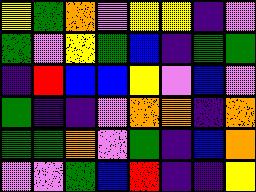[["yellow", "green", "orange", "violet", "yellow", "yellow", "indigo", "violet"], ["green", "violet", "yellow", "green", "blue", "indigo", "green", "green"], ["indigo", "red", "blue", "blue", "yellow", "violet", "blue", "violet"], ["green", "indigo", "indigo", "violet", "orange", "orange", "indigo", "orange"], ["green", "green", "orange", "violet", "green", "indigo", "blue", "orange"], ["violet", "violet", "green", "blue", "red", "indigo", "indigo", "yellow"]]